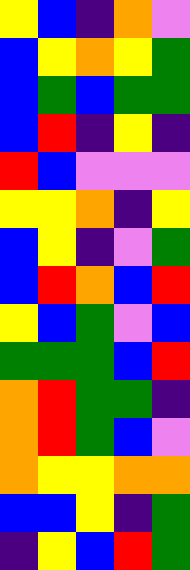[["yellow", "blue", "indigo", "orange", "violet"], ["blue", "yellow", "orange", "yellow", "green"], ["blue", "green", "blue", "green", "green"], ["blue", "red", "indigo", "yellow", "indigo"], ["red", "blue", "violet", "violet", "violet"], ["yellow", "yellow", "orange", "indigo", "yellow"], ["blue", "yellow", "indigo", "violet", "green"], ["blue", "red", "orange", "blue", "red"], ["yellow", "blue", "green", "violet", "blue"], ["green", "green", "green", "blue", "red"], ["orange", "red", "green", "green", "indigo"], ["orange", "red", "green", "blue", "violet"], ["orange", "yellow", "yellow", "orange", "orange"], ["blue", "blue", "yellow", "indigo", "green"], ["indigo", "yellow", "blue", "red", "green"]]